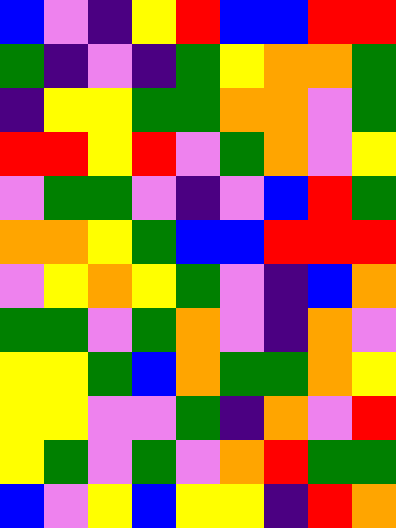[["blue", "violet", "indigo", "yellow", "red", "blue", "blue", "red", "red"], ["green", "indigo", "violet", "indigo", "green", "yellow", "orange", "orange", "green"], ["indigo", "yellow", "yellow", "green", "green", "orange", "orange", "violet", "green"], ["red", "red", "yellow", "red", "violet", "green", "orange", "violet", "yellow"], ["violet", "green", "green", "violet", "indigo", "violet", "blue", "red", "green"], ["orange", "orange", "yellow", "green", "blue", "blue", "red", "red", "red"], ["violet", "yellow", "orange", "yellow", "green", "violet", "indigo", "blue", "orange"], ["green", "green", "violet", "green", "orange", "violet", "indigo", "orange", "violet"], ["yellow", "yellow", "green", "blue", "orange", "green", "green", "orange", "yellow"], ["yellow", "yellow", "violet", "violet", "green", "indigo", "orange", "violet", "red"], ["yellow", "green", "violet", "green", "violet", "orange", "red", "green", "green"], ["blue", "violet", "yellow", "blue", "yellow", "yellow", "indigo", "red", "orange"]]